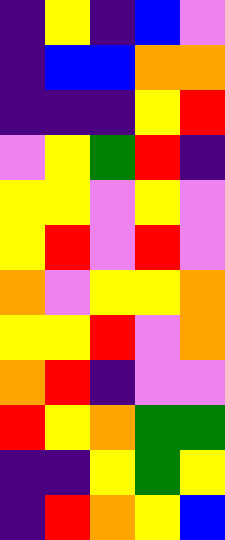[["indigo", "yellow", "indigo", "blue", "violet"], ["indigo", "blue", "blue", "orange", "orange"], ["indigo", "indigo", "indigo", "yellow", "red"], ["violet", "yellow", "green", "red", "indigo"], ["yellow", "yellow", "violet", "yellow", "violet"], ["yellow", "red", "violet", "red", "violet"], ["orange", "violet", "yellow", "yellow", "orange"], ["yellow", "yellow", "red", "violet", "orange"], ["orange", "red", "indigo", "violet", "violet"], ["red", "yellow", "orange", "green", "green"], ["indigo", "indigo", "yellow", "green", "yellow"], ["indigo", "red", "orange", "yellow", "blue"]]